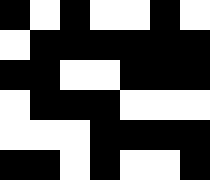[["black", "white", "black", "white", "white", "black", "white"], ["white", "black", "black", "black", "black", "black", "black"], ["black", "black", "white", "white", "black", "black", "black"], ["white", "black", "black", "black", "white", "white", "white"], ["white", "white", "white", "black", "black", "black", "black"], ["black", "black", "white", "black", "white", "white", "black"]]